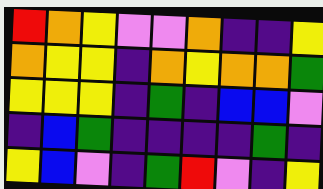[["red", "orange", "yellow", "violet", "violet", "orange", "indigo", "indigo", "yellow"], ["orange", "yellow", "yellow", "indigo", "orange", "yellow", "orange", "orange", "green"], ["yellow", "yellow", "yellow", "indigo", "green", "indigo", "blue", "blue", "violet"], ["indigo", "blue", "green", "indigo", "indigo", "indigo", "indigo", "green", "indigo"], ["yellow", "blue", "violet", "indigo", "green", "red", "violet", "indigo", "yellow"]]